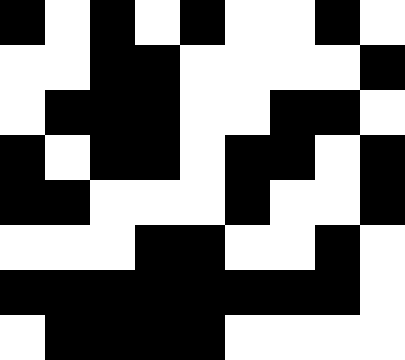[["black", "white", "black", "white", "black", "white", "white", "black", "white"], ["white", "white", "black", "black", "white", "white", "white", "white", "black"], ["white", "black", "black", "black", "white", "white", "black", "black", "white"], ["black", "white", "black", "black", "white", "black", "black", "white", "black"], ["black", "black", "white", "white", "white", "black", "white", "white", "black"], ["white", "white", "white", "black", "black", "white", "white", "black", "white"], ["black", "black", "black", "black", "black", "black", "black", "black", "white"], ["white", "black", "black", "black", "black", "white", "white", "white", "white"]]